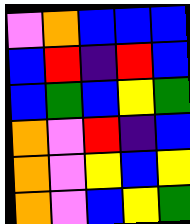[["violet", "orange", "blue", "blue", "blue"], ["blue", "red", "indigo", "red", "blue"], ["blue", "green", "blue", "yellow", "green"], ["orange", "violet", "red", "indigo", "blue"], ["orange", "violet", "yellow", "blue", "yellow"], ["orange", "violet", "blue", "yellow", "green"]]